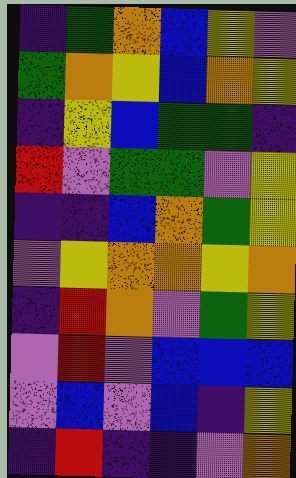[["indigo", "green", "orange", "blue", "yellow", "violet"], ["green", "orange", "yellow", "blue", "orange", "yellow"], ["indigo", "yellow", "blue", "green", "green", "indigo"], ["red", "violet", "green", "green", "violet", "yellow"], ["indigo", "indigo", "blue", "orange", "green", "yellow"], ["violet", "yellow", "orange", "orange", "yellow", "orange"], ["indigo", "red", "orange", "violet", "green", "yellow"], ["violet", "red", "violet", "blue", "blue", "blue"], ["violet", "blue", "violet", "blue", "indigo", "yellow"], ["indigo", "red", "indigo", "indigo", "violet", "orange"]]